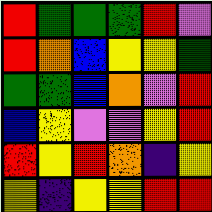[["red", "green", "green", "green", "red", "violet"], ["red", "orange", "blue", "yellow", "yellow", "green"], ["green", "green", "blue", "orange", "violet", "red"], ["blue", "yellow", "violet", "violet", "yellow", "red"], ["red", "yellow", "red", "orange", "indigo", "yellow"], ["yellow", "indigo", "yellow", "yellow", "red", "red"]]